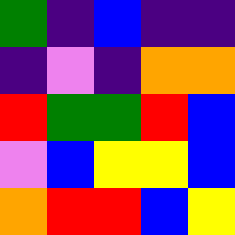[["green", "indigo", "blue", "indigo", "indigo"], ["indigo", "violet", "indigo", "orange", "orange"], ["red", "green", "green", "red", "blue"], ["violet", "blue", "yellow", "yellow", "blue"], ["orange", "red", "red", "blue", "yellow"]]